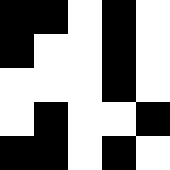[["black", "black", "white", "black", "white"], ["black", "white", "white", "black", "white"], ["white", "white", "white", "black", "white"], ["white", "black", "white", "white", "black"], ["black", "black", "white", "black", "white"]]